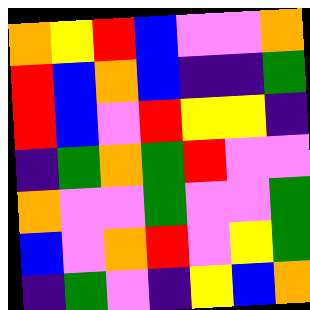[["orange", "yellow", "red", "blue", "violet", "violet", "orange"], ["red", "blue", "orange", "blue", "indigo", "indigo", "green"], ["red", "blue", "violet", "red", "yellow", "yellow", "indigo"], ["indigo", "green", "orange", "green", "red", "violet", "violet"], ["orange", "violet", "violet", "green", "violet", "violet", "green"], ["blue", "violet", "orange", "red", "violet", "yellow", "green"], ["indigo", "green", "violet", "indigo", "yellow", "blue", "orange"]]